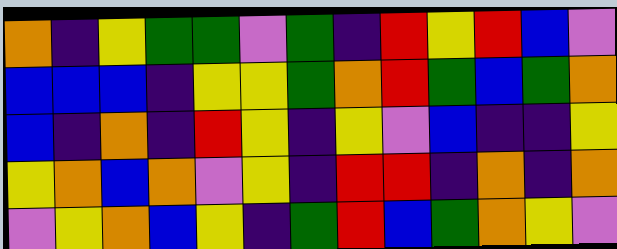[["orange", "indigo", "yellow", "green", "green", "violet", "green", "indigo", "red", "yellow", "red", "blue", "violet"], ["blue", "blue", "blue", "indigo", "yellow", "yellow", "green", "orange", "red", "green", "blue", "green", "orange"], ["blue", "indigo", "orange", "indigo", "red", "yellow", "indigo", "yellow", "violet", "blue", "indigo", "indigo", "yellow"], ["yellow", "orange", "blue", "orange", "violet", "yellow", "indigo", "red", "red", "indigo", "orange", "indigo", "orange"], ["violet", "yellow", "orange", "blue", "yellow", "indigo", "green", "red", "blue", "green", "orange", "yellow", "violet"]]